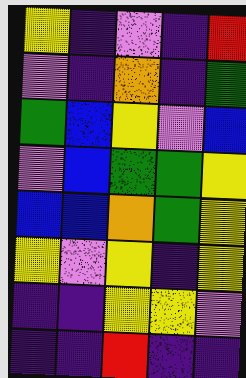[["yellow", "indigo", "violet", "indigo", "red"], ["violet", "indigo", "orange", "indigo", "green"], ["green", "blue", "yellow", "violet", "blue"], ["violet", "blue", "green", "green", "yellow"], ["blue", "blue", "orange", "green", "yellow"], ["yellow", "violet", "yellow", "indigo", "yellow"], ["indigo", "indigo", "yellow", "yellow", "violet"], ["indigo", "indigo", "red", "indigo", "indigo"]]